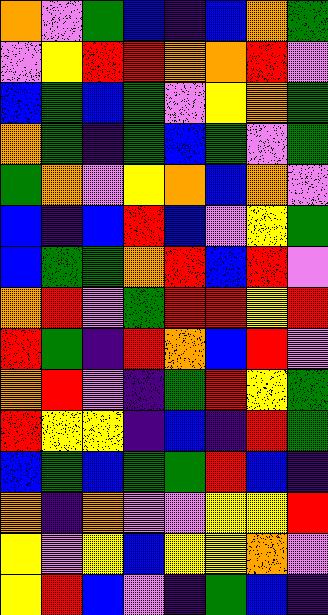[["orange", "violet", "green", "blue", "indigo", "blue", "orange", "green"], ["violet", "yellow", "red", "red", "orange", "orange", "red", "violet"], ["blue", "green", "blue", "green", "violet", "yellow", "orange", "green"], ["orange", "green", "indigo", "green", "blue", "green", "violet", "green"], ["green", "orange", "violet", "yellow", "orange", "blue", "orange", "violet"], ["blue", "indigo", "blue", "red", "blue", "violet", "yellow", "green"], ["blue", "green", "green", "orange", "red", "blue", "red", "violet"], ["orange", "red", "violet", "green", "red", "red", "yellow", "red"], ["red", "green", "indigo", "red", "orange", "blue", "red", "violet"], ["orange", "red", "violet", "indigo", "green", "red", "yellow", "green"], ["red", "yellow", "yellow", "indigo", "blue", "indigo", "red", "green"], ["blue", "green", "blue", "green", "green", "red", "blue", "indigo"], ["orange", "indigo", "orange", "violet", "violet", "yellow", "yellow", "red"], ["yellow", "violet", "yellow", "blue", "yellow", "yellow", "orange", "violet"], ["yellow", "red", "blue", "violet", "indigo", "green", "blue", "indigo"]]